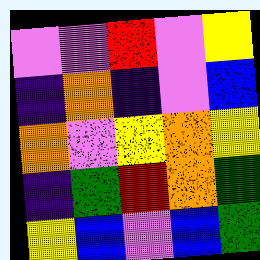[["violet", "violet", "red", "violet", "yellow"], ["indigo", "orange", "indigo", "violet", "blue"], ["orange", "violet", "yellow", "orange", "yellow"], ["indigo", "green", "red", "orange", "green"], ["yellow", "blue", "violet", "blue", "green"]]